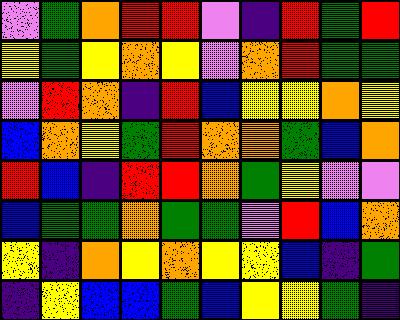[["violet", "green", "orange", "red", "red", "violet", "indigo", "red", "green", "red"], ["yellow", "green", "yellow", "orange", "yellow", "violet", "orange", "red", "green", "green"], ["violet", "red", "orange", "indigo", "red", "blue", "yellow", "yellow", "orange", "yellow"], ["blue", "orange", "yellow", "green", "red", "orange", "orange", "green", "blue", "orange"], ["red", "blue", "indigo", "red", "red", "orange", "green", "yellow", "violet", "violet"], ["blue", "green", "green", "orange", "green", "green", "violet", "red", "blue", "orange"], ["yellow", "indigo", "orange", "yellow", "orange", "yellow", "yellow", "blue", "indigo", "green"], ["indigo", "yellow", "blue", "blue", "green", "blue", "yellow", "yellow", "green", "indigo"]]